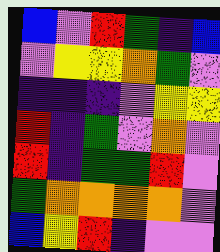[["blue", "violet", "red", "green", "indigo", "blue"], ["violet", "yellow", "yellow", "orange", "green", "violet"], ["indigo", "indigo", "indigo", "violet", "yellow", "yellow"], ["red", "indigo", "green", "violet", "orange", "violet"], ["red", "indigo", "green", "green", "red", "violet"], ["green", "orange", "orange", "orange", "orange", "violet"], ["blue", "yellow", "red", "indigo", "violet", "violet"]]